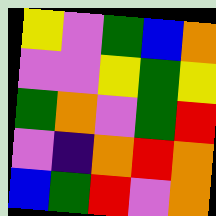[["yellow", "violet", "green", "blue", "orange"], ["violet", "violet", "yellow", "green", "yellow"], ["green", "orange", "violet", "green", "red"], ["violet", "indigo", "orange", "red", "orange"], ["blue", "green", "red", "violet", "orange"]]